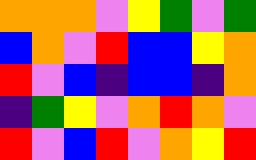[["orange", "orange", "orange", "violet", "yellow", "green", "violet", "green"], ["blue", "orange", "violet", "red", "blue", "blue", "yellow", "orange"], ["red", "violet", "blue", "indigo", "blue", "blue", "indigo", "orange"], ["indigo", "green", "yellow", "violet", "orange", "red", "orange", "violet"], ["red", "violet", "blue", "red", "violet", "orange", "yellow", "red"]]